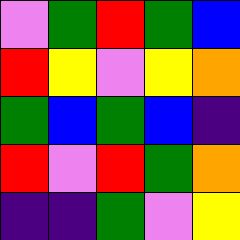[["violet", "green", "red", "green", "blue"], ["red", "yellow", "violet", "yellow", "orange"], ["green", "blue", "green", "blue", "indigo"], ["red", "violet", "red", "green", "orange"], ["indigo", "indigo", "green", "violet", "yellow"]]